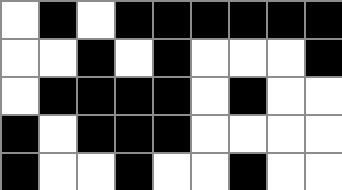[["white", "black", "white", "black", "black", "black", "black", "black", "black"], ["white", "white", "black", "white", "black", "white", "white", "white", "black"], ["white", "black", "black", "black", "black", "white", "black", "white", "white"], ["black", "white", "black", "black", "black", "white", "white", "white", "white"], ["black", "white", "white", "black", "white", "white", "black", "white", "white"]]